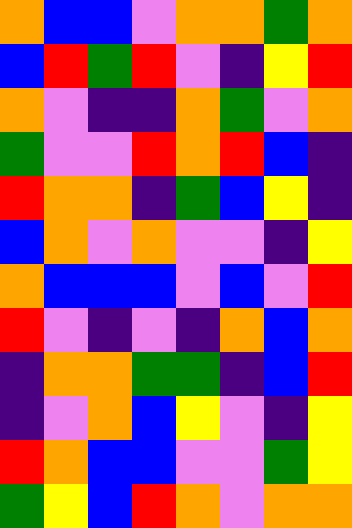[["orange", "blue", "blue", "violet", "orange", "orange", "green", "orange"], ["blue", "red", "green", "red", "violet", "indigo", "yellow", "red"], ["orange", "violet", "indigo", "indigo", "orange", "green", "violet", "orange"], ["green", "violet", "violet", "red", "orange", "red", "blue", "indigo"], ["red", "orange", "orange", "indigo", "green", "blue", "yellow", "indigo"], ["blue", "orange", "violet", "orange", "violet", "violet", "indigo", "yellow"], ["orange", "blue", "blue", "blue", "violet", "blue", "violet", "red"], ["red", "violet", "indigo", "violet", "indigo", "orange", "blue", "orange"], ["indigo", "orange", "orange", "green", "green", "indigo", "blue", "red"], ["indigo", "violet", "orange", "blue", "yellow", "violet", "indigo", "yellow"], ["red", "orange", "blue", "blue", "violet", "violet", "green", "yellow"], ["green", "yellow", "blue", "red", "orange", "violet", "orange", "orange"]]